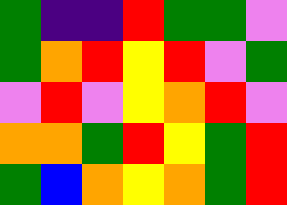[["green", "indigo", "indigo", "red", "green", "green", "violet"], ["green", "orange", "red", "yellow", "red", "violet", "green"], ["violet", "red", "violet", "yellow", "orange", "red", "violet"], ["orange", "orange", "green", "red", "yellow", "green", "red"], ["green", "blue", "orange", "yellow", "orange", "green", "red"]]